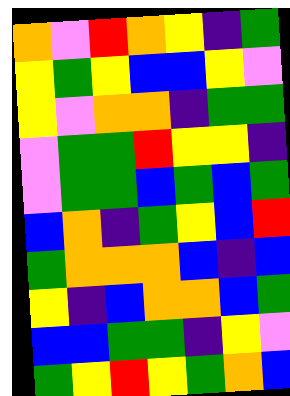[["orange", "violet", "red", "orange", "yellow", "indigo", "green"], ["yellow", "green", "yellow", "blue", "blue", "yellow", "violet"], ["yellow", "violet", "orange", "orange", "indigo", "green", "green"], ["violet", "green", "green", "red", "yellow", "yellow", "indigo"], ["violet", "green", "green", "blue", "green", "blue", "green"], ["blue", "orange", "indigo", "green", "yellow", "blue", "red"], ["green", "orange", "orange", "orange", "blue", "indigo", "blue"], ["yellow", "indigo", "blue", "orange", "orange", "blue", "green"], ["blue", "blue", "green", "green", "indigo", "yellow", "violet"], ["green", "yellow", "red", "yellow", "green", "orange", "blue"]]